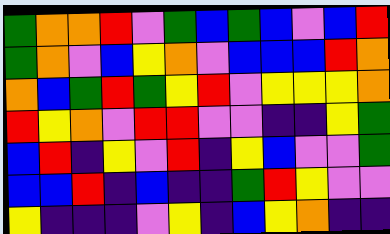[["green", "orange", "orange", "red", "violet", "green", "blue", "green", "blue", "violet", "blue", "red"], ["green", "orange", "violet", "blue", "yellow", "orange", "violet", "blue", "blue", "blue", "red", "orange"], ["orange", "blue", "green", "red", "green", "yellow", "red", "violet", "yellow", "yellow", "yellow", "orange"], ["red", "yellow", "orange", "violet", "red", "red", "violet", "violet", "indigo", "indigo", "yellow", "green"], ["blue", "red", "indigo", "yellow", "violet", "red", "indigo", "yellow", "blue", "violet", "violet", "green"], ["blue", "blue", "red", "indigo", "blue", "indigo", "indigo", "green", "red", "yellow", "violet", "violet"], ["yellow", "indigo", "indigo", "indigo", "violet", "yellow", "indigo", "blue", "yellow", "orange", "indigo", "indigo"]]